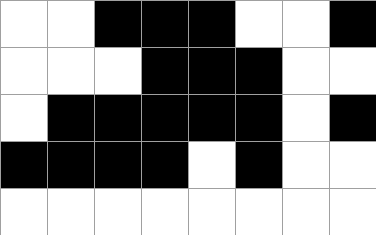[["white", "white", "black", "black", "black", "white", "white", "black"], ["white", "white", "white", "black", "black", "black", "white", "white"], ["white", "black", "black", "black", "black", "black", "white", "black"], ["black", "black", "black", "black", "white", "black", "white", "white"], ["white", "white", "white", "white", "white", "white", "white", "white"]]